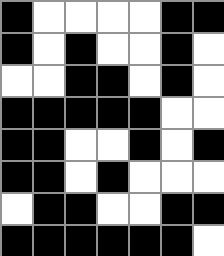[["black", "white", "white", "white", "white", "black", "black"], ["black", "white", "black", "white", "white", "black", "white"], ["white", "white", "black", "black", "white", "black", "white"], ["black", "black", "black", "black", "black", "white", "white"], ["black", "black", "white", "white", "black", "white", "black"], ["black", "black", "white", "black", "white", "white", "white"], ["white", "black", "black", "white", "white", "black", "black"], ["black", "black", "black", "black", "black", "black", "white"]]